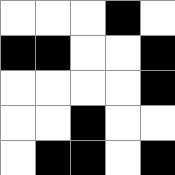[["white", "white", "white", "black", "white"], ["black", "black", "white", "white", "black"], ["white", "white", "white", "white", "black"], ["white", "white", "black", "white", "white"], ["white", "black", "black", "white", "black"]]